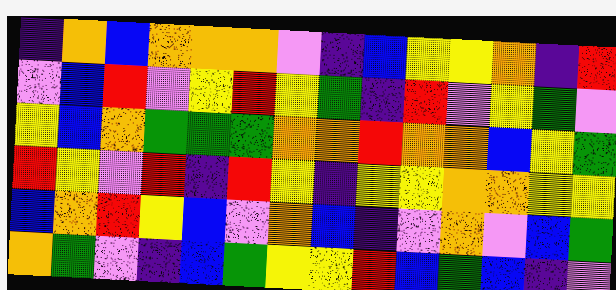[["indigo", "orange", "blue", "orange", "orange", "orange", "violet", "indigo", "blue", "yellow", "yellow", "orange", "indigo", "red"], ["violet", "blue", "red", "violet", "yellow", "red", "yellow", "green", "indigo", "red", "violet", "yellow", "green", "violet"], ["yellow", "blue", "orange", "green", "green", "green", "orange", "orange", "red", "orange", "orange", "blue", "yellow", "green"], ["red", "yellow", "violet", "red", "indigo", "red", "yellow", "indigo", "yellow", "yellow", "orange", "orange", "yellow", "yellow"], ["blue", "orange", "red", "yellow", "blue", "violet", "orange", "blue", "indigo", "violet", "orange", "violet", "blue", "green"], ["orange", "green", "violet", "indigo", "blue", "green", "yellow", "yellow", "red", "blue", "green", "blue", "indigo", "violet"]]